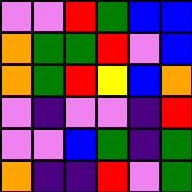[["violet", "violet", "red", "green", "blue", "blue"], ["orange", "green", "green", "red", "violet", "blue"], ["orange", "green", "red", "yellow", "blue", "orange"], ["violet", "indigo", "violet", "violet", "indigo", "red"], ["violet", "violet", "blue", "green", "indigo", "green"], ["orange", "indigo", "indigo", "red", "violet", "green"]]